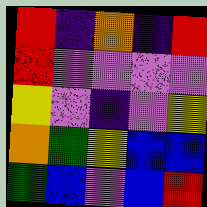[["red", "indigo", "orange", "indigo", "red"], ["red", "violet", "violet", "violet", "violet"], ["yellow", "violet", "indigo", "violet", "yellow"], ["orange", "green", "yellow", "blue", "blue"], ["green", "blue", "violet", "blue", "red"]]